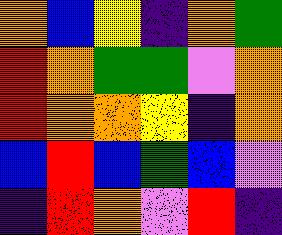[["orange", "blue", "yellow", "indigo", "orange", "green"], ["red", "orange", "green", "green", "violet", "orange"], ["red", "orange", "orange", "yellow", "indigo", "orange"], ["blue", "red", "blue", "green", "blue", "violet"], ["indigo", "red", "orange", "violet", "red", "indigo"]]